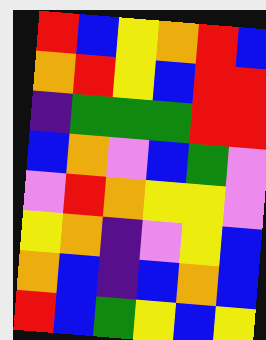[["red", "blue", "yellow", "orange", "red", "blue"], ["orange", "red", "yellow", "blue", "red", "red"], ["indigo", "green", "green", "green", "red", "red"], ["blue", "orange", "violet", "blue", "green", "violet"], ["violet", "red", "orange", "yellow", "yellow", "violet"], ["yellow", "orange", "indigo", "violet", "yellow", "blue"], ["orange", "blue", "indigo", "blue", "orange", "blue"], ["red", "blue", "green", "yellow", "blue", "yellow"]]